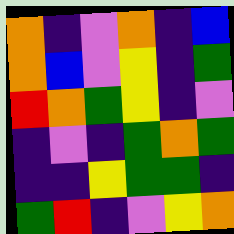[["orange", "indigo", "violet", "orange", "indigo", "blue"], ["orange", "blue", "violet", "yellow", "indigo", "green"], ["red", "orange", "green", "yellow", "indigo", "violet"], ["indigo", "violet", "indigo", "green", "orange", "green"], ["indigo", "indigo", "yellow", "green", "green", "indigo"], ["green", "red", "indigo", "violet", "yellow", "orange"]]